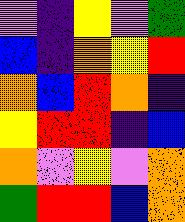[["violet", "indigo", "yellow", "violet", "green"], ["blue", "indigo", "orange", "yellow", "red"], ["orange", "blue", "red", "orange", "indigo"], ["yellow", "red", "red", "indigo", "blue"], ["orange", "violet", "yellow", "violet", "orange"], ["green", "red", "red", "blue", "orange"]]